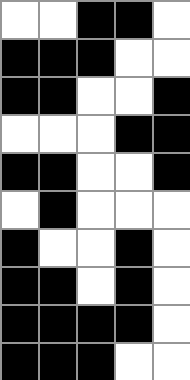[["white", "white", "black", "black", "white"], ["black", "black", "black", "white", "white"], ["black", "black", "white", "white", "black"], ["white", "white", "white", "black", "black"], ["black", "black", "white", "white", "black"], ["white", "black", "white", "white", "white"], ["black", "white", "white", "black", "white"], ["black", "black", "white", "black", "white"], ["black", "black", "black", "black", "white"], ["black", "black", "black", "white", "white"]]